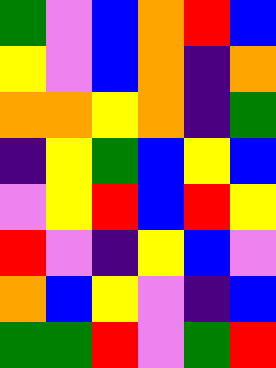[["green", "violet", "blue", "orange", "red", "blue"], ["yellow", "violet", "blue", "orange", "indigo", "orange"], ["orange", "orange", "yellow", "orange", "indigo", "green"], ["indigo", "yellow", "green", "blue", "yellow", "blue"], ["violet", "yellow", "red", "blue", "red", "yellow"], ["red", "violet", "indigo", "yellow", "blue", "violet"], ["orange", "blue", "yellow", "violet", "indigo", "blue"], ["green", "green", "red", "violet", "green", "red"]]